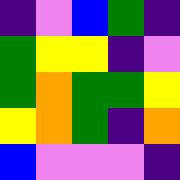[["indigo", "violet", "blue", "green", "indigo"], ["green", "yellow", "yellow", "indigo", "violet"], ["green", "orange", "green", "green", "yellow"], ["yellow", "orange", "green", "indigo", "orange"], ["blue", "violet", "violet", "violet", "indigo"]]